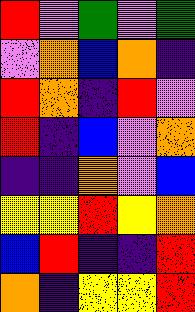[["red", "violet", "green", "violet", "green"], ["violet", "orange", "blue", "orange", "indigo"], ["red", "orange", "indigo", "red", "violet"], ["red", "indigo", "blue", "violet", "orange"], ["indigo", "indigo", "orange", "violet", "blue"], ["yellow", "yellow", "red", "yellow", "orange"], ["blue", "red", "indigo", "indigo", "red"], ["orange", "indigo", "yellow", "yellow", "red"]]